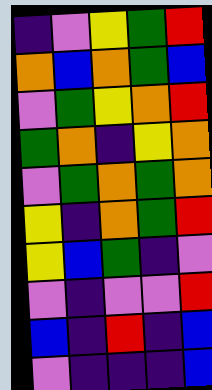[["indigo", "violet", "yellow", "green", "red"], ["orange", "blue", "orange", "green", "blue"], ["violet", "green", "yellow", "orange", "red"], ["green", "orange", "indigo", "yellow", "orange"], ["violet", "green", "orange", "green", "orange"], ["yellow", "indigo", "orange", "green", "red"], ["yellow", "blue", "green", "indigo", "violet"], ["violet", "indigo", "violet", "violet", "red"], ["blue", "indigo", "red", "indigo", "blue"], ["violet", "indigo", "indigo", "indigo", "blue"]]